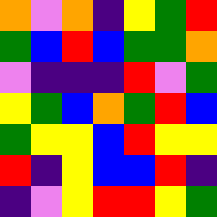[["orange", "violet", "orange", "indigo", "yellow", "green", "red"], ["green", "blue", "red", "blue", "green", "green", "orange"], ["violet", "indigo", "indigo", "indigo", "red", "violet", "green"], ["yellow", "green", "blue", "orange", "green", "red", "blue"], ["green", "yellow", "yellow", "blue", "red", "yellow", "yellow"], ["red", "indigo", "yellow", "blue", "blue", "red", "indigo"], ["indigo", "violet", "yellow", "red", "red", "yellow", "green"]]